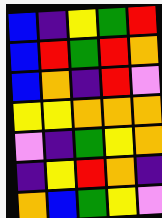[["blue", "indigo", "yellow", "green", "red"], ["blue", "red", "green", "red", "orange"], ["blue", "orange", "indigo", "red", "violet"], ["yellow", "yellow", "orange", "orange", "orange"], ["violet", "indigo", "green", "yellow", "orange"], ["indigo", "yellow", "red", "orange", "indigo"], ["orange", "blue", "green", "yellow", "violet"]]